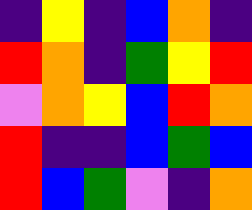[["indigo", "yellow", "indigo", "blue", "orange", "indigo"], ["red", "orange", "indigo", "green", "yellow", "red"], ["violet", "orange", "yellow", "blue", "red", "orange"], ["red", "indigo", "indigo", "blue", "green", "blue"], ["red", "blue", "green", "violet", "indigo", "orange"]]